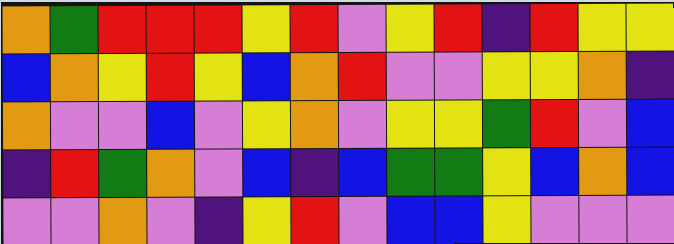[["orange", "green", "red", "red", "red", "yellow", "red", "violet", "yellow", "red", "indigo", "red", "yellow", "yellow"], ["blue", "orange", "yellow", "red", "yellow", "blue", "orange", "red", "violet", "violet", "yellow", "yellow", "orange", "indigo"], ["orange", "violet", "violet", "blue", "violet", "yellow", "orange", "violet", "yellow", "yellow", "green", "red", "violet", "blue"], ["indigo", "red", "green", "orange", "violet", "blue", "indigo", "blue", "green", "green", "yellow", "blue", "orange", "blue"], ["violet", "violet", "orange", "violet", "indigo", "yellow", "red", "violet", "blue", "blue", "yellow", "violet", "violet", "violet"]]